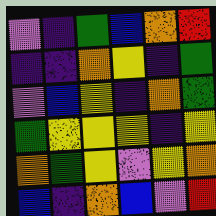[["violet", "indigo", "green", "blue", "orange", "red"], ["indigo", "indigo", "orange", "yellow", "indigo", "green"], ["violet", "blue", "yellow", "indigo", "orange", "green"], ["green", "yellow", "yellow", "yellow", "indigo", "yellow"], ["orange", "green", "yellow", "violet", "yellow", "orange"], ["blue", "indigo", "orange", "blue", "violet", "red"]]